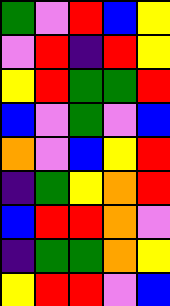[["green", "violet", "red", "blue", "yellow"], ["violet", "red", "indigo", "red", "yellow"], ["yellow", "red", "green", "green", "red"], ["blue", "violet", "green", "violet", "blue"], ["orange", "violet", "blue", "yellow", "red"], ["indigo", "green", "yellow", "orange", "red"], ["blue", "red", "red", "orange", "violet"], ["indigo", "green", "green", "orange", "yellow"], ["yellow", "red", "red", "violet", "blue"]]